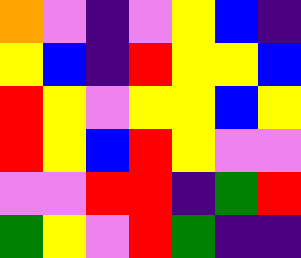[["orange", "violet", "indigo", "violet", "yellow", "blue", "indigo"], ["yellow", "blue", "indigo", "red", "yellow", "yellow", "blue"], ["red", "yellow", "violet", "yellow", "yellow", "blue", "yellow"], ["red", "yellow", "blue", "red", "yellow", "violet", "violet"], ["violet", "violet", "red", "red", "indigo", "green", "red"], ["green", "yellow", "violet", "red", "green", "indigo", "indigo"]]